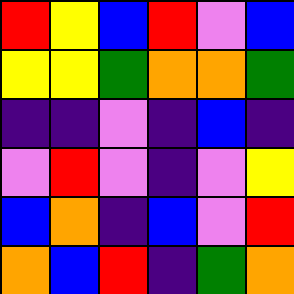[["red", "yellow", "blue", "red", "violet", "blue"], ["yellow", "yellow", "green", "orange", "orange", "green"], ["indigo", "indigo", "violet", "indigo", "blue", "indigo"], ["violet", "red", "violet", "indigo", "violet", "yellow"], ["blue", "orange", "indigo", "blue", "violet", "red"], ["orange", "blue", "red", "indigo", "green", "orange"]]